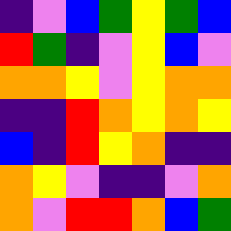[["indigo", "violet", "blue", "green", "yellow", "green", "blue"], ["red", "green", "indigo", "violet", "yellow", "blue", "violet"], ["orange", "orange", "yellow", "violet", "yellow", "orange", "orange"], ["indigo", "indigo", "red", "orange", "yellow", "orange", "yellow"], ["blue", "indigo", "red", "yellow", "orange", "indigo", "indigo"], ["orange", "yellow", "violet", "indigo", "indigo", "violet", "orange"], ["orange", "violet", "red", "red", "orange", "blue", "green"]]